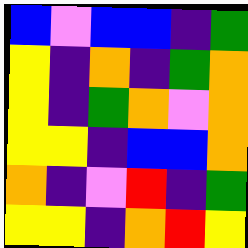[["blue", "violet", "blue", "blue", "indigo", "green"], ["yellow", "indigo", "orange", "indigo", "green", "orange"], ["yellow", "indigo", "green", "orange", "violet", "orange"], ["yellow", "yellow", "indigo", "blue", "blue", "orange"], ["orange", "indigo", "violet", "red", "indigo", "green"], ["yellow", "yellow", "indigo", "orange", "red", "yellow"]]